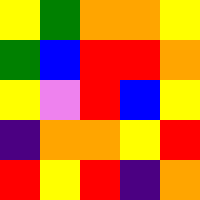[["yellow", "green", "orange", "orange", "yellow"], ["green", "blue", "red", "red", "orange"], ["yellow", "violet", "red", "blue", "yellow"], ["indigo", "orange", "orange", "yellow", "red"], ["red", "yellow", "red", "indigo", "orange"]]